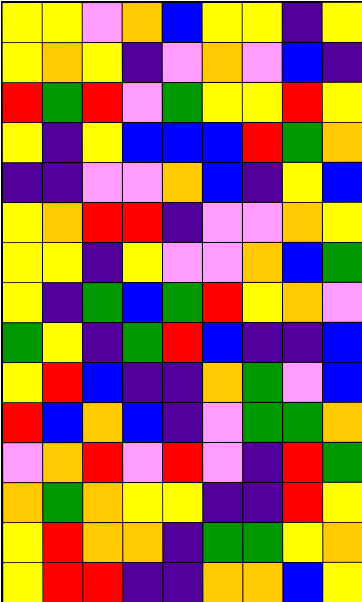[["yellow", "yellow", "violet", "orange", "blue", "yellow", "yellow", "indigo", "yellow"], ["yellow", "orange", "yellow", "indigo", "violet", "orange", "violet", "blue", "indigo"], ["red", "green", "red", "violet", "green", "yellow", "yellow", "red", "yellow"], ["yellow", "indigo", "yellow", "blue", "blue", "blue", "red", "green", "orange"], ["indigo", "indigo", "violet", "violet", "orange", "blue", "indigo", "yellow", "blue"], ["yellow", "orange", "red", "red", "indigo", "violet", "violet", "orange", "yellow"], ["yellow", "yellow", "indigo", "yellow", "violet", "violet", "orange", "blue", "green"], ["yellow", "indigo", "green", "blue", "green", "red", "yellow", "orange", "violet"], ["green", "yellow", "indigo", "green", "red", "blue", "indigo", "indigo", "blue"], ["yellow", "red", "blue", "indigo", "indigo", "orange", "green", "violet", "blue"], ["red", "blue", "orange", "blue", "indigo", "violet", "green", "green", "orange"], ["violet", "orange", "red", "violet", "red", "violet", "indigo", "red", "green"], ["orange", "green", "orange", "yellow", "yellow", "indigo", "indigo", "red", "yellow"], ["yellow", "red", "orange", "orange", "indigo", "green", "green", "yellow", "orange"], ["yellow", "red", "red", "indigo", "indigo", "orange", "orange", "blue", "yellow"]]